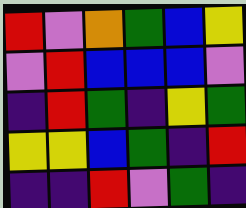[["red", "violet", "orange", "green", "blue", "yellow"], ["violet", "red", "blue", "blue", "blue", "violet"], ["indigo", "red", "green", "indigo", "yellow", "green"], ["yellow", "yellow", "blue", "green", "indigo", "red"], ["indigo", "indigo", "red", "violet", "green", "indigo"]]